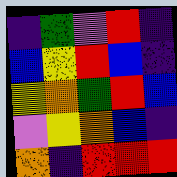[["indigo", "green", "violet", "red", "indigo"], ["blue", "yellow", "red", "blue", "indigo"], ["yellow", "orange", "green", "red", "blue"], ["violet", "yellow", "orange", "blue", "indigo"], ["orange", "indigo", "red", "red", "red"]]